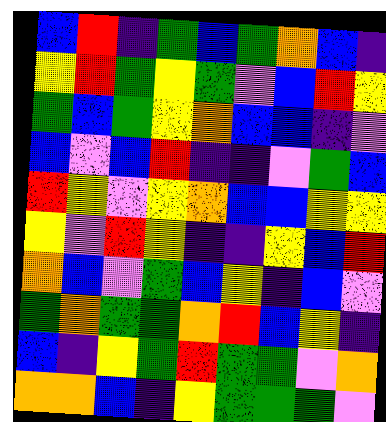[["blue", "red", "indigo", "green", "blue", "green", "orange", "blue", "indigo"], ["yellow", "red", "green", "yellow", "green", "violet", "blue", "red", "yellow"], ["green", "blue", "green", "yellow", "orange", "blue", "blue", "indigo", "violet"], ["blue", "violet", "blue", "red", "indigo", "indigo", "violet", "green", "blue"], ["red", "yellow", "violet", "yellow", "orange", "blue", "blue", "yellow", "yellow"], ["yellow", "violet", "red", "yellow", "indigo", "indigo", "yellow", "blue", "red"], ["orange", "blue", "violet", "green", "blue", "yellow", "indigo", "blue", "violet"], ["green", "orange", "green", "green", "orange", "red", "blue", "yellow", "indigo"], ["blue", "indigo", "yellow", "green", "red", "green", "green", "violet", "orange"], ["orange", "orange", "blue", "indigo", "yellow", "green", "green", "green", "violet"]]